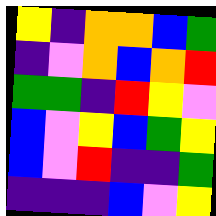[["yellow", "indigo", "orange", "orange", "blue", "green"], ["indigo", "violet", "orange", "blue", "orange", "red"], ["green", "green", "indigo", "red", "yellow", "violet"], ["blue", "violet", "yellow", "blue", "green", "yellow"], ["blue", "violet", "red", "indigo", "indigo", "green"], ["indigo", "indigo", "indigo", "blue", "violet", "yellow"]]